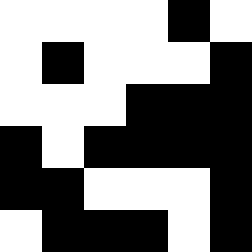[["white", "white", "white", "white", "black", "white"], ["white", "black", "white", "white", "white", "black"], ["white", "white", "white", "black", "black", "black"], ["black", "white", "black", "black", "black", "black"], ["black", "black", "white", "white", "white", "black"], ["white", "black", "black", "black", "white", "black"]]